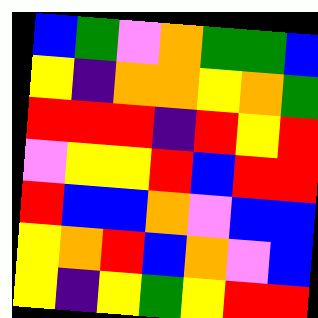[["blue", "green", "violet", "orange", "green", "green", "blue"], ["yellow", "indigo", "orange", "orange", "yellow", "orange", "green"], ["red", "red", "red", "indigo", "red", "yellow", "red"], ["violet", "yellow", "yellow", "red", "blue", "red", "red"], ["red", "blue", "blue", "orange", "violet", "blue", "blue"], ["yellow", "orange", "red", "blue", "orange", "violet", "blue"], ["yellow", "indigo", "yellow", "green", "yellow", "red", "red"]]